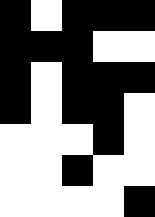[["black", "white", "black", "black", "black"], ["black", "black", "black", "white", "white"], ["black", "white", "black", "black", "black"], ["black", "white", "black", "black", "white"], ["white", "white", "white", "black", "white"], ["white", "white", "black", "white", "white"], ["white", "white", "white", "white", "black"]]